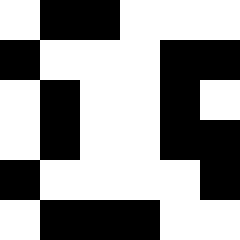[["white", "black", "black", "white", "white", "white"], ["black", "white", "white", "white", "black", "black"], ["white", "black", "white", "white", "black", "white"], ["white", "black", "white", "white", "black", "black"], ["black", "white", "white", "white", "white", "black"], ["white", "black", "black", "black", "white", "white"]]